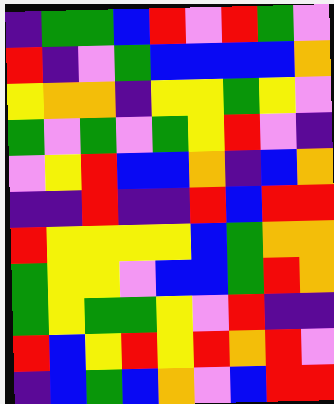[["indigo", "green", "green", "blue", "red", "violet", "red", "green", "violet"], ["red", "indigo", "violet", "green", "blue", "blue", "blue", "blue", "orange"], ["yellow", "orange", "orange", "indigo", "yellow", "yellow", "green", "yellow", "violet"], ["green", "violet", "green", "violet", "green", "yellow", "red", "violet", "indigo"], ["violet", "yellow", "red", "blue", "blue", "orange", "indigo", "blue", "orange"], ["indigo", "indigo", "red", "indigo", "indigo", "red", "blue", "red", "red"], ["red", "yellow", "yellow", "yellow", "yellow", "blue", "green", "orange", "orange"], ["green", "yellow", "yellow", "violet", "blue", "blue", "green", "red", "orange"], ["green", "yellow", "green", "green", "yellow", "violet", "red", "indigo", "indigo"], ["red", "blue", "yellow", "red", "yellow", "red", "orange", "red", "violet"], ["indigo", "blue", "green", "blue", "orange", "violet", "blue", "red", "red"]]